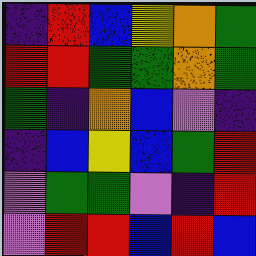[["indigo", "red", "blue", "yellow", "orange", "green"], ["red", "red", "green", "green", "orange", "green"], ["green", "indigo", "orange", "blue", "violet", "indigo"], ["indigo", "blue", "yellow", "blue", "green", "red"], ["violet", "green", "green", "violet", "indigo", "red"], ["violet", "red", "red", "blue", "red", "blue"]]